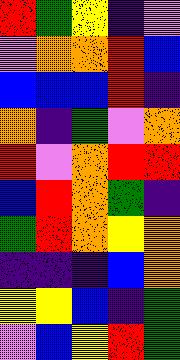[["red", "green", "yellow", "indigo", "violet"], ["violet", "orange", "orange", "red", "blue"], ["blue", "blue", "blue", "red", "indigo"], ["orange", "indigo", "green", "violet", "orange"], ["red", "violet", "orange", "red", "red"], ["blue", "red", "orange", "green", "indigo"], ["green", "red", "orange", "yellow", "orange"], ["indigo", "indigo", "indigo", "blue", "orange"], ["yellow", "yellow", "blue", "indigo", "green"], ["violet", "blue", "yellow", "red", "green"]]